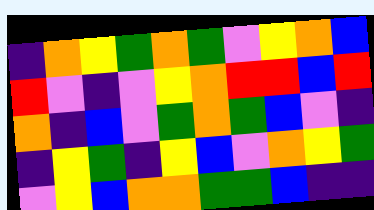[["indigo", "orange", "yellow", "green", "orange", "green", "violet", "yellow", "orange", "blue"], ["red", "violet", "indigo", "violet", "yellow", "orange", "red", "red", "blue", "red"], ["orange", "indigo", "blue", "violet", "green", "orange", "green", "blue", "violet", "indigo"], ["indigo", "yellow", "green", "indigo", "yellow", "blue", "violet", "orange", "yellow", "green"], ["violet", "yellow", "blue", "orange", "orange", "green", "green", "blue", "indigo", "indigo"]]